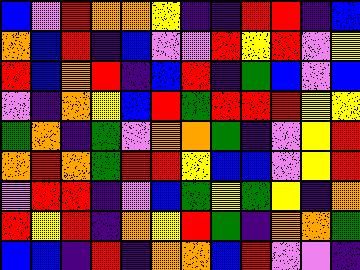[["blue", "violet", "red", "orange", "orange", "yellow", "indigo", "indigo", "red", "red", "indigo", "blue"], ["orange", "blue", "red", "indigo", "blue", "violet", "violet", "red", "yellow", "red", "violet", "yellow"], ["red", "blue", "orange", "red", "indigo", "blue", "red", "indigo", "green", "blue", "violet", "blue"], ["violet", "indigo", "orange", "yellow", "blue", "red", "green", "red", "red", "red", "yellow", "yellow"], ["green", "orange", "indigo", "green", "violet", "orange", "orange", "green", "indigo", "violet", "yellow", "red"], ["orange", "red", "orange", "green", "red", "red", "yellow", "blue", "blue", "violet", "yellow", "red"], ["violet", "red", "red", "indigo", "violet", "blue", "green", "yellow", "green", "yellow", "indigo", "orange"], ["red", "yellow", "red", "indigo", "orange", "yellow", "red", "green", "indigo", "orange", "orange", "green"], ["blue", "blue", "indigo", "red", "indigo", "orange", "orange", "blue", "red", "violet", "violet", "indigo"]]